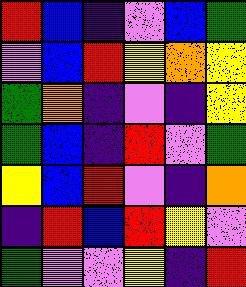[["red", "blue", "indigo", "violet", "blue", "green"], ["violet", "blue", "red", "yellow", "orange", "yellow"], ["green", "orange", "indigo", "violet", "indigo", "yellow"], ["green", "blue", "indigo", "red", "violet", "green"], ["yellow", "blue", "red", "violet", "indigo", "orange"], ["indigo", "red", "blue", "red", "yellow", "violet"], ["green", "violet", "violet", "yellow", "indigo", "red"]]